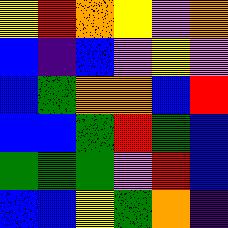[["yellow", "red", "orange", "yellow", "violet", "orange"], ["blue", "indigo", "blue", "violet", "yellow", "violet"], ["blue", "green", "orange", "orange", "blue", "red"], ["blue", "blue", "green", "red", "green", "blue"], ["green", "green", "green", "violet", "red", "blue"], ["blue", "blue", "yellow", "green", "orange", "indigo"]]